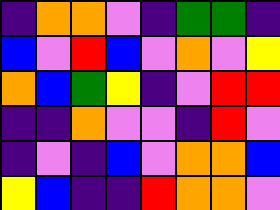[["indigo", "orange", "orange", "violet", "indigo", "green", "green", "indigo"], ["blue", "violet", "red", "blue", "violet", "orange", "violet", "yellow"], ["orange", "blue", "green", "yellow", "indigo", "violet", "red", "red"], ["indigo", "indigo", "orange", "violet", "violet", "indigo", "red", "violet"], ["indigo", "violet", "indigo", "blue", "violet", "orange", "orange", "blue"], ["yellow", "blue", "indigo", "indigo", "red", "orange", "orange", "violet"]]